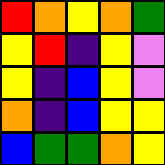[["red", "orange", "yellow", "orange", "green"], ["yellow", "red", "indigo", "yellow", "violet"], ["yellow", "indigo", "blue", "yellow", "violet"], ["orange", "indigo", "blue", "yellow", "yellow"], ["blue", "green", "green", "orange", "yellow"]]